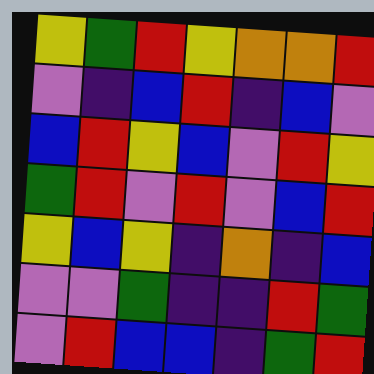[["yellow", "green", "red", "yellow", "orange", "orange", "red"], ["violet", "indigo", "blue", "red", "indigo", "blue", "violet"], ["blue", "red", "yellow", "blue", "violet", "red", "yellow"], ["green", "red", "violet", "red", "violet", "blue", "red"], ["yellow", "blue", "yellow", "indigo", "orange", "indigo", "blue"], ["violet", "violet", "green", "indigo", "indigo", "red", "green"], ["violet", "red", "blue", "blue", "indigo", "green", "red"]]